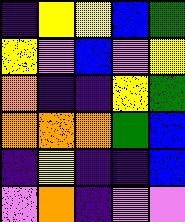[["indigo", "yellow", "yellow", "blue", "green"], ["yellow", "violet", "blue", "violet", "yellow"], ["orange", "indigo", "indigo", "yellow", "green"], ["orange", "orange", "orange", "green", "blue"], ["indigo", "yellow", "indigo", "indigo", "blue"], ["violet", "orange", "indigo", "violet", "violet"]]